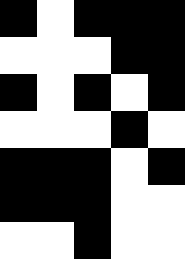[["black", "white", "black", "black", "black"], ["white", "white", "white", "black", "black"], ["black", "white", "black", "white", "black"], ["white", "white", "white", "black", "white"], ["black", "black", "black", "white", "black"], ["black", "black", "black", "white", "white"], ["white", "white", "black", "white", "white"]]